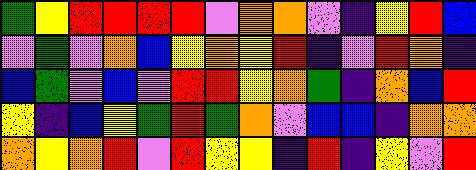[["green", "yellow", "red", "red", "red", "red", "violet", "orange", "orange", "violet", "indigo", "yellow", "red", "blue"], ["violet", "green", "violet", "orange", "blue", "yellow", "orange", "yellow", "red", "indigo", "violet", "red", "orange", "indigo"], ["blue", "green", "violet", "blue", "violet", "red", "red", "yellow", "orange", "green", "indigo", "orange", "blue", "red"], ["yellow", "indigo", "blue", "yellow", "green", "red", "green", "orange", "violet", "blue", "blue", "indigo", "orange", "orange"], ["orange", "yellow", "orange", "red", "violet", "red", "yellow", "yellow", "indigo", "red", "indigo", "yellow", "violet", "red"]]